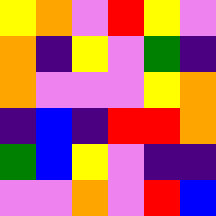[["yellow", "orange", "violet", "red", "yellow", "violet"], ["orange", "indigo", "yellow", "violet", "green", "indigo"], ["orange", "violet", "violet", "violet", "yellow", "orange"], ["indigo", "blue", "indigo", "red", "red", "orange"], ["green", "blue", "yellow", "violet", "indigo", "indigo"], ["violet", "violet", "orange", "violet", "red", "blue"]]